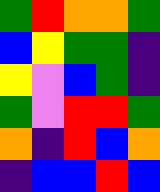[["green", "red", "orange", "orange", "green"], ["blue", "yellow", "green", "green", "indigo"], ["yellow", "violet", "blue", "green", "indigo"], ["green", "violet", "red", "red", "green"], ["orange", "indigo", "red", "blue", "orange"], ["indigo", "blue", "blue", "red", "blue"]]